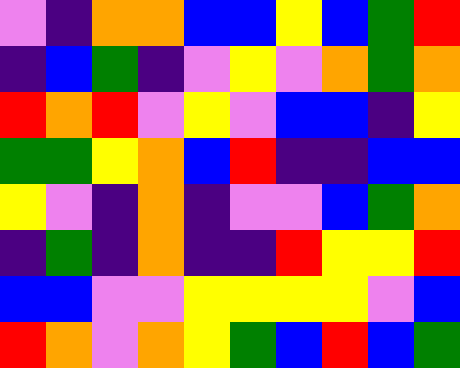[["violet", "indigo", "orange", "orange", "blue", "blue", "yellow", "blue", "green", "red"], ["indigo", "blue", "green", "indigo", "violet", "yellow", "violet", "orange", "green", "orange"], ["red", "orange", "red", "violet", "yellow", "violet", "blue", "blue", "indigo", "yellow"], ["green", "green", "yellow", "orange", "blue", "red", "indigo", "indigo", "blue", "blue"], ["yellow", "violet", "indigo", "orange", "indigo", "violet", "violet", "blue", "green", "orange"], ["indigo", "green", "indigo", "orange", "indigo", "indigo", "red", "yellow", "yellow", "red"], ["blue", "blue", "violet", "violet", "yellow", "yellow", "yellow", "yellow", "violet", "blue"], ["red", "orange", "violet", "orange", "yellow", "green", "blue", "red", "blue", "green"]]